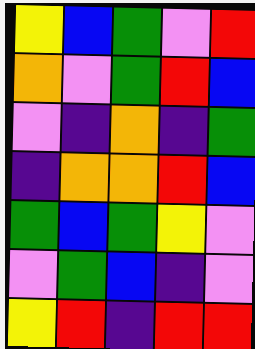[["yellow", "blue", "green", "violet", "red"], ["orange", "violet", "green", "red", "blue"], ["violet", "indigo", "orange", "indigo", "green"], ["indigo", "orange", "orange", "red", "blue"], ["green", "blue", "green", "yellow", "violet"], ["violet", "green", "blue", "indigo", "violet"], ["yellow", "red", "indigo", "red", "red"]]